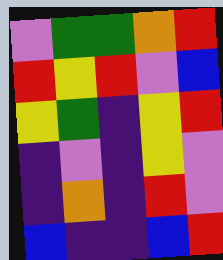[["violet", "green", "green", "orange", "red"], ["red", "yellow", "red", "violet", "blue"], ["yellow", "green", "indigo", "yellow", "red"], ["indigo", "violet", "indigo", "yellow", "violet"], ["indigo", "orange", "indigo", "red", "violet"], ["blue", "indigo", "indigo", "blue", "red"]]